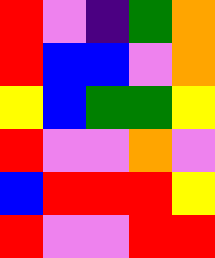[["red", "violet", "indigo", "green", "orange"], ["red", "blue", "blue", "violet", "orange"], ["yellow", "blue", "green", "green", "yellow"], ["red", "violet", "violet", "orange", "violet"], ["blue", "red", "red", "red", "yellow"], ["red", "violet", "violet", "red", "red"]]